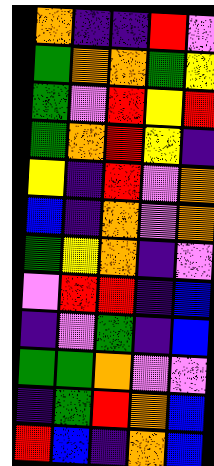[["orange", "indigo", "indigo", "red", "violet"], ["green", "orange", "orange", "green", "yellow"], ["green", "violet", "red", "yellow", "red"], ["green", "orange", "red", "yellow", "indigo"], ["yellow", "indigo", "red", "violet", "orange"], ["blue", "indigo", "orange", "violet", "orange"], ["green", "yellow", "orange", "indigo", "violet"], ["violet", "red", "red", "indigo", "blue"], ["indigo", "violet", "green", "indigo", "blue"], ["green", "green", "orange", "violet", "violet"], ["indigo", "green", "red", "orange", "blue"], ["red", "blue", "indigo", "orange", "blue"]]